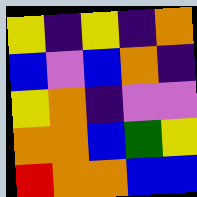[["yellow", "indigo", "yellow", "indigo", "orange"], ["blue", "violet", "blue", "orange", "indigo"], ["yellow", "orange", "indigo", "violet", "violet"], ["orange", "orange", "blue", "green", "yellow"], ["red", "orange", "orange", "blue", "blue"]]